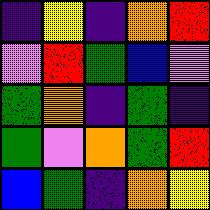[["indigo", "yellow", "indigo", "orange", "red"], ["violet", "red", "green", "blue", "violet"], ["green", "orange", "indigo", "green", "indigo"], ["green", "violet", "orange", "green", "red"], ["blue", "green", "indigo", "orange", "yellow"]]